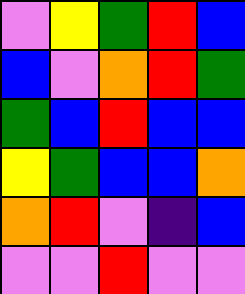[["violet", "yellow", "green", "red", "blue"], ["blue", "violet", "orange", "red", "green"], ["green", "blue", "red", "blue", "blue"], ["yellow", "green", "blue", "blue", "orange"], ["orange", "red", "violet", "indigo", "blue"], ["violet", "violet", "red", "violet", "violet"]]